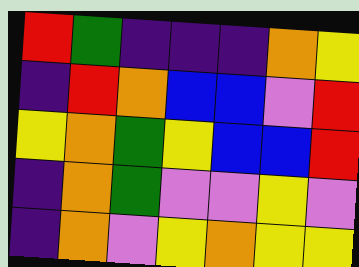[["red", "green", "indigo", "indigo", "indigo", "orange", "yellow"], ["indigo", "red", "orange", "blue", "blue", "violet", "red"], ["yellow", "orange", "green", "yellow", "blue", "blue", "red"], ["indigo", "orange", "green", "violet", "violet", "yellow", "violet"], ["indigo", "orange", "violet", "yellow", "orange", "yellow", "yellow"]]